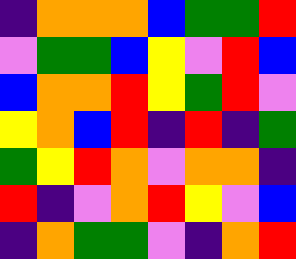[["indigo", "orange", "orange", "orange", "blue", "green", "green", "red"], ["violet", "green", "green", "blue", "yellow", "violet", "red", "blue"], ["blue", "orange", "orange", "red", "yellow", "green", "red", "violet"], ["yellow", "orange", "blue", "red", "indigo", "red", "indigo", "green"], ["green", "yellow", "red", "orange", "violet", "orange", "orange", "indigo"], ["red", "indigo", "violet", "orange", "red", "yellow", "violet", "blue"], ["indigo", "orange", "green", "green", "violet", "indigo", "orange", "red"]]